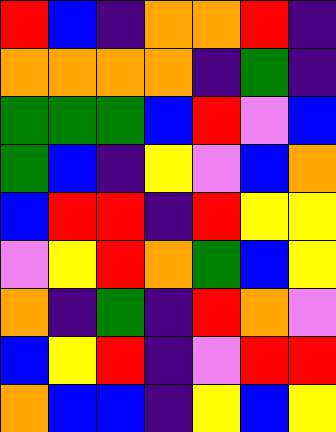[["red", "blue", "indigo", "orange", "orange", "red", "indigo"], ["orange", "orange", "orange", "orange", "indigo", "green", "indigo"], ["green", "green", "green", "blue", "red", "violet", "blue"], ["green", "blue", "indigo", "yellow", "violet", "blue", "orange"], ["blue", "red", "red", "indigo", "red", "yellow", "yellow"], ["violet", "yellow", "red", "orange", "green", "blue", "yellow"], ["orange", "indigo", "green", "indigo", "red", "orange", "violet"], ["blue", "yellow", "red", "indigo", "violet", "red", "red"], ["orange", "blue", "blue", "indigo", "yellow", "blue", "yellow"]]